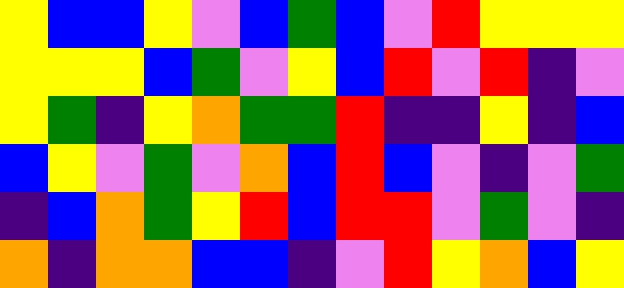[["yellow", "blue", "blue", "yellow", "violet", "blue", "green", "blue", "violet", "red", "yellow", "yellow", "yellow"], ["yellow", "yellow", "yellow", "blue", "green", "violet", "yellow", "blue", "red", "violet", "red", "indigo", "violet"], ["yellow", "green", "indigo", "yellow", "orange", "green", "green", "red", "indigo", "indigo", "yellow", "indigo", "blue"], ["blue", "yellow", "violet", "green", "violet", "orange", "blue", "red", "blue", "violet", "indigo", "violet", "green"], ["indigo", "blue", "orange", "green", "yellow", "red", "blue", "red", "red", "violet", "green", "violet", "indigo"], ["orange", "indigo", "orange", "orange", "blue", "blue", "indigo", "violet", "red", "yellow", "orange", "blue", "yellow"]]